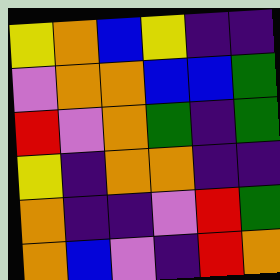[["yellow", "orange", "blue", "yellow", "indigo", "indigo"], ["violet", "orange", "orange", "blue", "blue", "green"], ["red", "violet", "orange", "green", "indigo", "green"], ["yellow", "indigo", "orange", "orange", "indigo", "indigo"], ["orange", "indigo", "indigo", "violet", "red", "green"], ["orange", "blue", "violet", "indigo", "red", "orange"]]